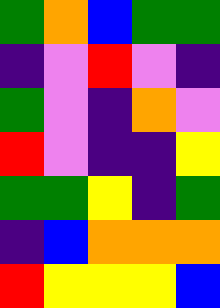[["green", "orange", "blue", "green", "green"], ["indigo", "violet", "red", "violet", "indigo"], ["green", "violet", "indigo", "orange", "violet"], ["red", "violet", "indigo", "indigo", "yellow"], ["green", "green", "yellow", "indigo", "green"], ["indigo", "blue", "orange", "orange", "orange"], ["red", "yellow", "yellow", "yellow", "blue"]]